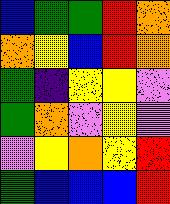[["blue", "green", "green", "red", "orange"], ["orange", "yellow", "blue", "red", "orange"], ["green", "indigo", "yellow", "yellow", "violet"], ["green", "orange", "violet", "yellow", "violet"], ["violet", "yellow", "orange", "yellow", "red"], ["green", "blue", "blue", "blue", "red"]]